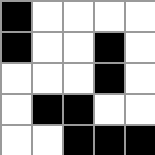[["black", "white", "white", "white", "white"], ["black", "white", "white", "black", "white"], ["white", "white", "white", "black", "white"], ["white", "black", "black", "white", "white"], ["white", "white", "black", "black", "black"]]